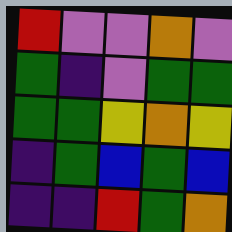[["red", "violet", "violet", "orange", "violet"], ["green", "indigo", "violet", "green", "green"], ["green", "green", "yellow", "orange", "yellow"], ["indigo", "green", "blue", "green", "blue"], ["indigo", "indigo", "red", "green", "orange"]]